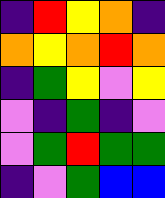[["indigo", "red", "yellow", "orange", "indigo"], ["orange", "yellow", "orange", "red", "orange"], ["indigo", "green", "yellow", "violet", "yellow"], ["violet", "indigo", "green", "indigo", "violet"], ["violet", "green", "red", "green", "green"], ["indigo", "violet", "green", "blue", "blue"]]